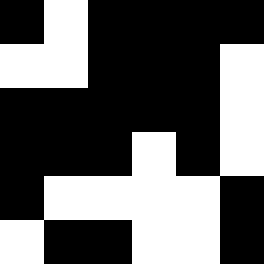[["black", "white", "black", "black", "black", "black"], ["white", "white", "black", "black", "black", "white"], ["black", "black", "black", "black", "black", "white"], ["black", "black", "black", "white", "black", "white"], ["black", "white", "white", "white", "white", "black"], ["white", "black", "black", "white", "white", "black"]]